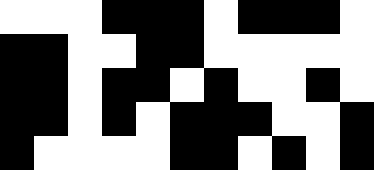[["white", "white", "white", "black", "black", "black", "white", "black", "black", "black", "white"], ["black", "black", "white", "white", "black", "black", "white", "white", "white", "white", "white"], ["black", "black", "white", "black", "black", "white", "black", "white", "white", "black", "white"], ["black", "black", "white", "black", "white", "black", "black", "black", "white", "white", "black"], ["black", "white", "white", "white", "white", "black", "black", "white", "black", "white", "black"]]